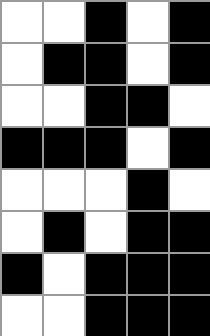[["white", "white", "black", "white", "black"], ["white", "black", "black", "white", "black"], ["white", "white", "black", "black", "white"], ["black", "black", "black", "white", "black"], ["white", "white", "white", "black", "white"], ["white", "black", "white", "black", "black"], ["black", "white", "black", "black", "black"], ["white", "white", "black", "black", "black"]]